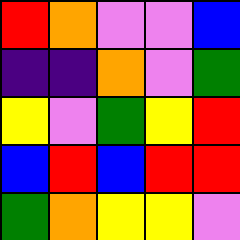[["red", "orange", "violet", "violet", "blue"], ["indigo", "indigo", "orange", "violet", "green"], ["yellow", "violet", "green", "yellow", "red"], ["blue", "red", "blue", "red", "red"], ["green", "orange", "yellow", "yellow", "violet"]]